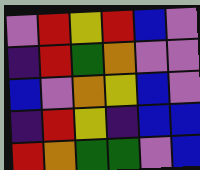[["violet", "red", "yellow", "red", "blue", "violet"], ["indigo", "red", "green", "orange", "violet", "violet"], ["blue", "violet", "orange", "yellow", "blue", "violet"], ["indigo", "red", "yellow", "indigo", "blue", "blue"], ["red", "orange", "green", "green", "violet", "blue"]]